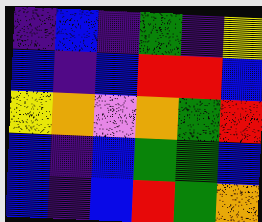[["indigo", "blue", "indigo", "green", "indigo", "yellow"], ["blue", "indigo", "blue", "red", "red", "blue"], ["yellow", "orange", "violet", "orange", "green", "red"], ["blue", "indigo", "blue", "green", "green", "blue"], ["blue", "indigo", "blue", "red", "green", "orange"]]